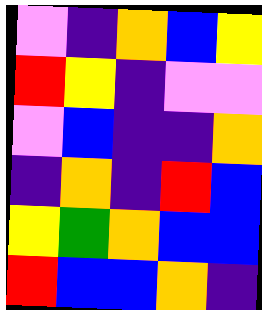[["violet", "indigo", "orange", "blue", "yellow"], ["red", "yellow", "indigo", "violet", "violet"], ["violet", "blue", "indigo", "indigo", "orange"], ["indigo", "orange", "indigo", "red", "blue"], ["yellow", "green", "orange", "blue", "blue"], ["red", "blue", "blue", "orange", "indigo"]]